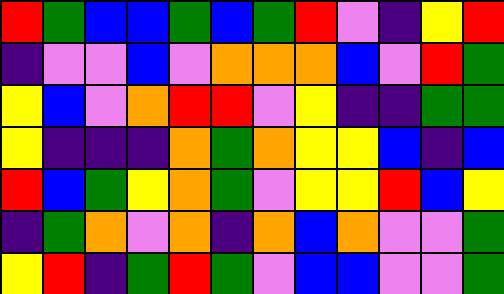[["red", "green", "blue", "blue", "green", "blue", "green", "red", "violet", "indigo", "yellow", "red"], ["indigo", "violet", "violet", "blue", "violet", "orange", "orange", "orange", "blue", "violet", "red", "green"], ["yellow", "blue", "violet", "orange", "red", "red", "violet", "yellow", "indigo", "indigo", "green", "green"], ["yellow", "indigo", "indigo", "indigo", "orange", "green", "orange", "yellow", "yellow", "blue", "indigo", "blue"], ["red", "blue", "green", "yellow", "orange", "green", "violet", "yellow", "yellow", "red", "blue", "yellow"], ["indigo", "green", "orange", "violet", "orange", "indigo", "orange", "blue", "orange", "violet", "violet", "green"], ["yellow", "red", "indigo", "green", "red", "green", "violet", "blue", "blue", "violet", "violet", "green"]]